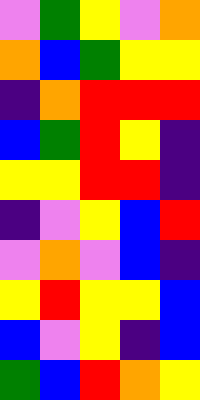[["violet", "green", "yellow", "violet", "orange"], ["orange", "blue", "green", "yellow", "yellow"], ["indigo", "orange", "red", "red", "red"], ["blue", "green", "red", "yellow", "indigo"], ["yellow", "yellow", "red", "red", "indigo"], ["indigo", "violet", "yellow", "blue", "red"], ["violet", "orange", "violet", "blue", "indigo"], ["yellow", "red", "yellow", "yellow", "blue"], ["blue", "violet", "yellow", "indigo", "blue"], ["green", "blue", "red", "orange", "yellow"]]